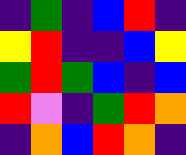[["indigo", "green", "indigo", "blue", "red", "indigo"], ["yellow", "red", "indigo", "indigo", "blue", "yellow"], ["green", "red", "green", "blue", "indigo", "blue"], ["red", "violet", "indigo", "green", "red", "orange"], ["indigo", "orange", "blue", "red", "orange", "indigo"]]